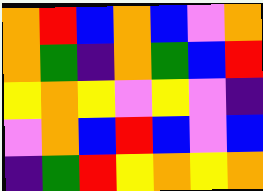[["orange", "red", "blue", "orange", "blue", "violet", "orange"], ["orange", "green", "indigo", "orange", "green", "blue", "red"], ["yellow", "orange", "yellow", "violet", "yellow", "violet", "indigo"], ["violet", "orange", "blue", "red", "blue", "violet", "blue"], ["indigo", "green", "red", "yellow", "orange", "yellow", "orange"]]